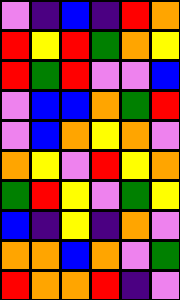[["violet", "indigo", "blue", "indigo", "red", "orange"], ["red", "yellow", "red", "green", "orange", "yellow"], ["red", "green", "red", "violet", "violet", "blue"], ["violet", "blue", "blue", "orange", "green", "red"], ["violet", "blue", "orange", "yellow", "orange", "violet"], ["orange", "yellow", "violet", "red", "yellow", "orange"], ["green", "red", "yellow", "violet", "green", "yellow"], ["blue", "indigo", "yellow", "indigo", "orange", "violet"], ["orange", "orange", "blue", "orange", "violet", "green"], ["red", "orange", "orange", "red", "indigo", "violet"]]